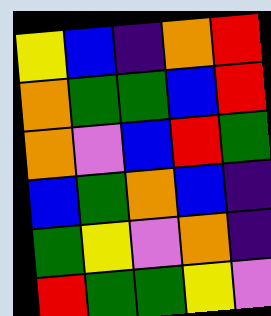[["yellow", "blue", "indigo", "orange", "red"], ["orange", "green", "green", "blue", "red"], ["orange", "violet", "blue", "red", "green"], ["blue", "green", "orange", "blue", "indigo"], ["green", "yellow", "violet", "orange", "indigo"], ["red", "green", "green", "yellow", "violet"]]